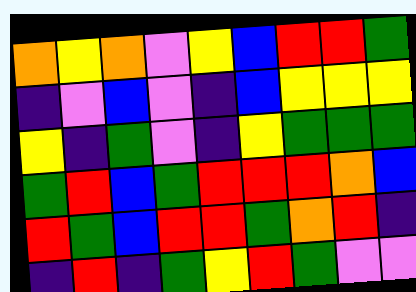[["orange", "yellow", "orange", "violet", "yellow", "blue", "red", "red", "green"], ["indigo", "violet", "blue", "violet", "indigo", "blue", "yellow", "yellow", "yellow"], ["yellow", "indigo", "green", "violet", "indigo", "yellow", "green", "green", "green"], ["green", "red", "blue", "green", "red", "red", "red", "orange", "blue"], ["red", "green", "blue", "red", "red", "green", "orange", "red", "indigo"], ["indigo", "red", "indigo", "green", "yellow", "red", "green", "violet", "violet"]]